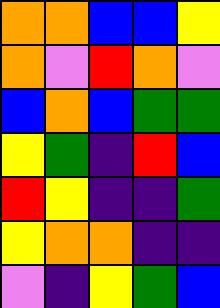[["orange", "orange", "blue", "blue", "yellow"], ["orange", "violet", "red", "orange", "violet"], ["blue", "orange", "blue", "green", "green"], ["yellow", "green", "indigo", "red", "blue"], ["red", "yellow", "indigo", "indigo", "green"], ["yellow", "orange", "orange", "indigo", "indigo"], ["violet", "indigo", "yellow", "green", "blue"]]